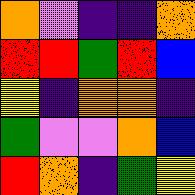[["orange", "violet", "indigo", "indigo", "orange"], ["red", "red", "green", "red", "blue"], ["yellow", "indigo", "orange", "orange", "indigo"], ["green", "violet", "violet", "orange", "blue"], ["red", "orange", "indigo", "green", "yellow"]]